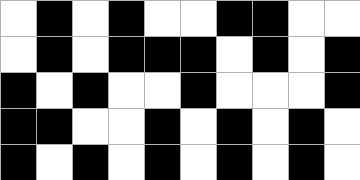[["white", "black", "white", "black", "white", "white", "black", "black", "white", "white"], ["white", "black", "white", "black", "black", "black", "white", "black", "white", "black"], ["black", "white", "black", "white", "white", "black", "white", "white", "white", "black"], ["black", "black", "white", "white", "black", "white", "black", "white", "black", "white"], ["black", "white", "black", "white", "black", "white", "black", "white", "black", "white"]]